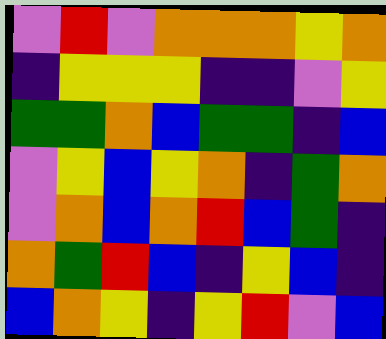[["violet", "red", "violet", "orange", "orange", "orange", "yellow", "orange"], ["indigo", "yellow", "yellow", "yellow", "indigo", "indigo", "violet", "yellow"], ["green", "green", "orange", "blue", "green", "green", "indigo", "blue"], ["violet", "yellow", "blue", "yellow", "orange", "indigo", "green", "orange"], ["violet", "orange", "blue", "orange", "red", "blue", "green", "indigo"], ["orange", "green", "red", "blue", "indigo", "yellow", "blue", "indigo"], ["blue", "orange", "yellow", "indigo", "yellow", "red", "violet", "blue"]]